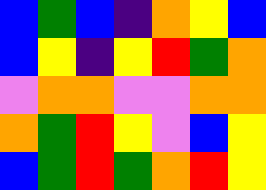[["blue", "green", "blue", "indigo", "orange", "yellow", "blue"], ["blue", "yellow", "indigo", "yellow", "red", "green", "orange"], ["violet", "orange", "orange", "violet", "violet", "orange", "orange"], ["orange", "green", "red", "yellow", "violet", "blue", "yellow"], ["blue", "green", "red", "green", "orange", "red", "yellow"]]